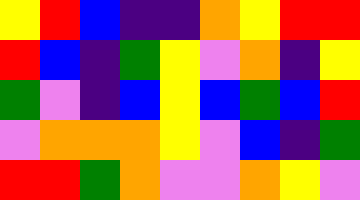[["yellow", "red", "blue", "indigo", "indigo", "orange", "yellow", "red", "red"], ["red", "blue", "indigo", "green", "yellow", "violet", "orange", "indigo", "yellow"], ["green", "violet", "indigo", "blue", "yellow", "blue", "green", "blue", "red"], ["violet", "orange", "orange", "orange", "yellow", "violet", "blue", "indigo", "green"], ["red", "red", "green", "orange", "violet", "violet", "orange", "yellow", "violet"]]